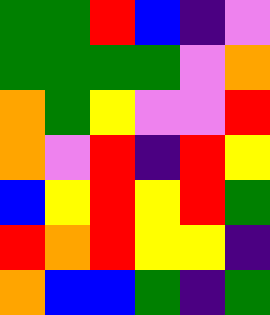[["green", "green", "red", "blue", "indigo", "violet"], ["green", "green", "green", "green", "violet", "orange"], ["orange", "green", "yellow", "violet", "violet", "red"], ["orange", "violet", "red", "indigo", "red", "yellow"], ["blue", "yellow", "red", "yellow", "red", "green"], ["red", "orange", "red", "yellow", "yellow", "indigo"], ["orange", "blue", "blue", "green", "indigo", "green"]]